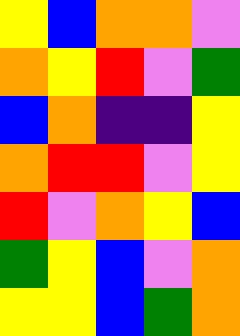[["yellow", "blue", "orange", "orange", "violet"], ["orange", "yellow", "red", "violet", "green"], ["blue", "orange", "indigo", "indigo", "yellow"], ["orange", "red", "red", "violet", "yellow"], ["red", "violet", "orange", "yellow", "blue"], ["green", "yellow", "blue", "violet", "orange"], ["yellow", "yellow", "blue", "green", "orange"]]